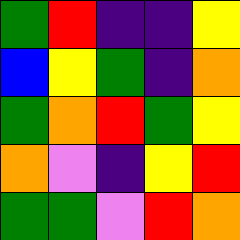[["green", "red", "indigo", "indigo", "yellow"], ["blue", "yellow", "green", "indigo", "orange"], ["green", "orange", "red", "green", "yellow"], ["orange", "violet", "indigo", "yellow", "red"], ["green", "green", "violet", "red", "orange"]]